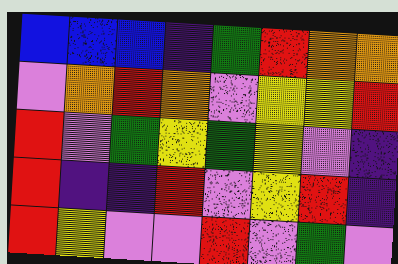[["blue", "blue", "blue", "indigo", "green", "red", "orange", "orange"], ["violet", "orange", "red", "orange", "violet", "yellow", "yellow", "red"], ["red", "violet", "green", "yellow", "green", "yellow", "violet", "indigo"], ["red", "indigo", "indigo", "red", "violet", "yellow", "red", "indigo"], ["red", "yellow", "violet", "violet", "red", "violet", "green", "violet"]]